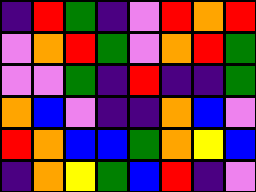[["indigo", "red", "green", "indigo", "violet", "red", "orange", "red"], ["violet", "orange", "red", "green", "violet", "orange", "red", "green"], ["violet", "violet", "green", "indigo", "red", "indigo", "indigo", "green"], ["orange", "blue", "violet", "indigo", "indigo", "orange", "blue", "violet"], ["red", "orange", "blue", "blue", "green", "orange", "yellow", "blue"], ["indigo", "orange", "yellow", "green", "blue", "red", "indigo", "violet"]]